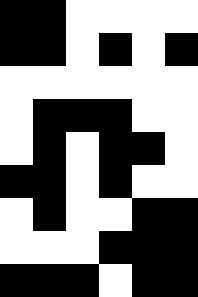[["black", "black", "white", "white", "white", "white"], ["black", "black", "white", "black", "white", "black"], ["white", "white", "white", "white", "white", "white"], ["white", "black", "black", "black", "white", "white"], ["white", "black", "white", "black", "black", "white"], ["black", "black", "white", "black", "white", "white"], ["white", "black", "white", "white", "black", "black"], ["white", "white", "white", "black", "black", "black"], ["black", "black", "black", "white", "black", "black"]]